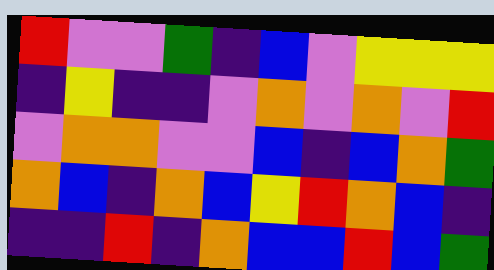[["red", "violet", "violet", "green", "indigo", "blue", "violet", "yellow", "yellow", "yellow"], ["indigo", "yellow", "indigo", "indigo", "violet", "orange", "violet", "orange", "violet", "red"], ["violet", "orange", "orange", "violet", "violet", "blue", "indigo", "blue", "orange", "green"], ["orange", "blue", "indigo", "orange", "blue", "yellow", "red", "orange", "blue", "indigo"], ["indigo", "indigo", "red", "indigo", "orange", "blue", "blue", "red", "blue", "green"]]